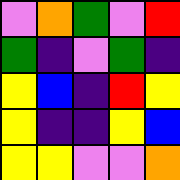[["violet", "orange", "green", "violet", "red"], ["green", "indigo", "violet", "green", "indigo"], ["yellow", "blue", "indigo", "red", "yellow"], ["yellow", "indigo", "indigo", "yellow", "blue"], ["yellow", "yellow", "violet", "violet", "orange"]]